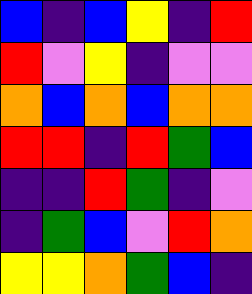[["blue", "indigo", "blue", "yellow", "indigo", "red"], ["red", "violet", "yellow", "indigo", "violet", "violet"], ["orange", "blue", "orange", "blue", "orange", "orange"], ["red", "red", "indigo", "red", "green", "blue"], ["indigo", "indigo", "red", "green", "indigo", "violet"], ["indigo", "green", "blue", "violet", "red", "orange"], ["yellow", "yellow", "orange", "green", "blue", "indigo"]]